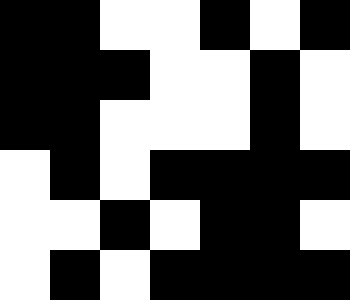[["black", "black", "white", "white", "black", "white", "black"], ["black", "black", "black", "white", "white", "black", "white"], ["black", "black", "white", "white", "white", "black", "white"], ["white", "black", "white", "black", "black", "black", "black"], ["white", "white", "black", "white", "black", "black", "white"], ["white", "black", "white", "black", "black", "black", "black"]]